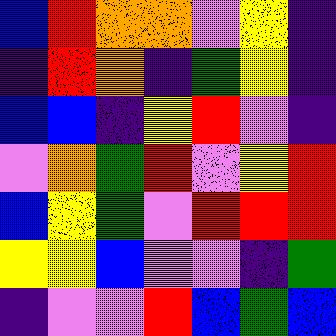[["blue", "red", "orange", "orange", "violet", "yellow", "indigo"], ["indigo", "red", "orange", "indigo", "green", "yellow", "indigo"], ["blue", "blue", "indigo", "yellow", "red", "violet", "indigo"], ["violet", "orange", "green", "red", "violet", "yellow", "red"], ["blue", "yellow", "green", "violet", "red", "red", "red"], ["yellow", "yellow", "blue", "violet", "violet", "indigo", "green"], ["indigo", "violet", "violet", "red", "blue", "green", "blue"]]